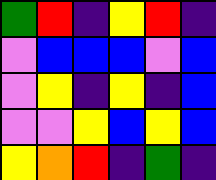[["green", "red", "indigo", "yellow", "red", "indigo"], ["violet", "blue", "blue", "blue", "violet", "blue"], ["violet", "yellow", "indigo", "yellow", "indigo", "blue"], ["violet", "violet", "yellow", "blue", "yellow", "blue"], ["yellow", "orange", "red", "indigo", "green", "indigo"]]